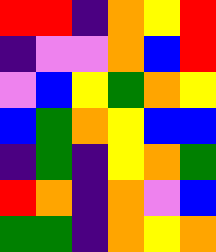[["red", "red", "indigo", "orange", "yellow", "red"], ["indigo", "violet", "violet", "orange", "blue", "red"], ["violet", "blue", "yellow", "green", "orange", "yellow"], ["blue", "green", "orange", "yellow", "blue", "blue"], ["indigo", "green", "indigo", "yellow", "orange", "green"], ["red", "orange", "indigo", "orange", "violet", "blue"], ["green", "green", "indigo", "orange", "yellow", "orange"]]